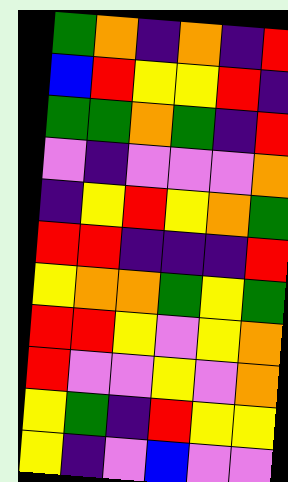[["green", "orange", "indigo", "orange", "indigo", "red"], ["blue", "red", "yellow", "yellow", "red", "indigo"], ["green", "green", "orange", "green", "indigo", "red"], ["violet", "indigo", "violet", "violet", "violet", "orange"], ["indigo", "yellow", "red", "yellow", "orange", "green"], ["red", "red", "indigo", "indigo", "indigo", "red"], ["yellow", "orange", "orange", "green", "yellow", "green"], ["red", "red", "yellow", "violet", "yellow", "orange"], ["red", "violet", "violet", "yellow", "violet", "orange"], ["yellow", "green", "indigo", "red", "yellow", "yellow"], ["yellow", "indigo", "violet", "blue", "violet", "violet"]]